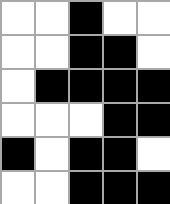[["white", "white", "black", "white", "white"], ["white", "white", "black", "black", "white"], ["white", "black", "black", "black", "black"], ["white", "white", "white", "black", "black"], ["black", "white", "black", "black", "white"], ["white", "white", "black", "black", "black"]]